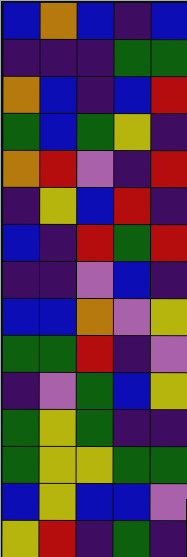[["blue", "orange", "blue", "indigo", "blue"], ["indigo", "indigo", "indigo", "green", "green"], ["orange", "blue", "indigo", "blue", "red"], ["green", "blue", "green", "yellow", "indigo"], ["orange", "red", "violet", "indigo", "red"], ["indigo", "yellow", "blue", "red", "indigo"], ["blue", "indigo", "red", "green", "red"], ["indigo", "indigo", "violet", "blue", "indigo"], ["blue", "blue", "orange", "violet", "yellow"], ["green", "green", "red", "indigo", "violet"], ["indigo", "violet", "green", "blue", "yellow"], ["green", "yellow", "green", "indigo", "indigo"], ["green", "yellow", "yellow", "green", "green"], ["blue", "yellow", "blue", "blue", "violet"], ["yellow", "red", "indigo", "green", "indigo"]]